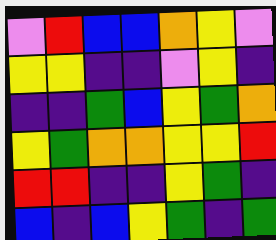[["violet", "red", "blue", "blue", "orange", "yellow", "violet"], ["yellow", "yellow", "indigo", "indigo", "violet", "yellow", "indigo"], ["indigo", "indigo", "green", "blue", "yellow", "green", "orange"], ["yellow", "green", "orange", "orange", "yellow", "yellow", "red"], ["red", "red", "indigo", "indigo", "yellow", "green", "indigo"], ["blue", "indigo", "blue", "yellow", "green", "indigo", "green"]]